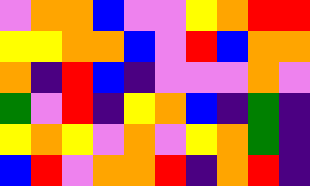[["violet", "orange", "orange", "blue", "violet", "violet", "yellow", "orange", "red", "red"], ["yellow", "yellow", "orange", "orange", "blue", "violet", "red", "blue", "orange", "orange"], ["orange", "indigo", "red", "blue", "indigo", "violet", "violet", "violet", "orange", "violet"], ["green", "violet", "red", "indigo", "yellow", "orange", "blue", "indigo", "green", "indigo"], ["yellow", "orange", "yellow", "violet", "orange", "violet", "yellow", "orange", "green", "indigo"], ["blue", "red", "violet", "orange", "orange", "red", "indigo", "orange", "red", "indigo"]]